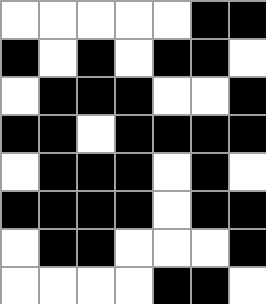[["white", "white", "white", "white", "white", "black", "black"], ["black", "white", "black", "white", "black", "black", "white"], ["white", "black", "black", "black", "white", "white", "black"], ["black", "black", "white", "black", "black", "black", "black"], ["white", "black", "black", "black", "white", "black", "white"], ["black", "black", "black", "black", "white", "black", "black"], ["white", "black", "black", "white", "white", "white", "black"], ["white", "white", "white", "white", "black", "black", "white"]]